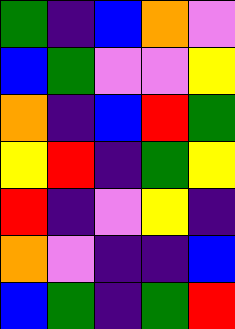[["green", "indigo", "blue", "orange", "violet"], ["blue", "green", "violet", "violet", "yellow"], ["orange", "indigo", "blue", "red", "green"], ["yellow", "red", "indigo", "green", "yellow"], ["red", "indigo", "violet", "yellow", "indigo"], ["orange", "violet", "indigo", "indigo", "blue"], ["blue", "green", "indigo", "green", "red"]]